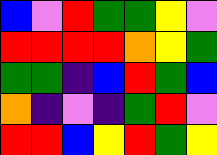[["blue", "violet", "red", "green", "green", "yellow", "violet"], ["red", "red", "red", "red", "orange", "yellow", "green"], ["green", "green", "indigo", "blue", "red", "green", "blue"], ["orange", "indigo", "violet", "indigo", "green", "red", "violet"], ["red", "red", "blue", "yellow", "red", "green", "yellow"]]